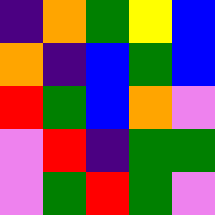[["indigo", "orange", "green", "yellow", "blue"], ["orange", "indigo", "blue", "green", "blue"], ["red", "green", "blue", "orange", "violet"], ["violet", "red", "indigo", "green", "green"], ["violet", "green", "red", "green", "violet"]]